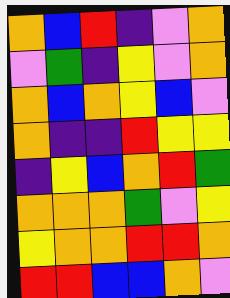[["orange", "blue", "red", "indigo", "violet", "orange"], ["violet", "green", "indigo", "yellow", "violet", "orange"], ["orange", "blue", "orange", "yellow", "blue", "violet"], ["orange", "indigo", "indigo", "red", "yellow", "yellow"], ["indigo", "yellow", "blue", "orange", "red", "green"], ["orange", "orange", "orange", "green", "violet", "yellow"], ["yellow", "orange", "orange", "red", "red", "orange"], ["red", "red", "blue", "blue", "orange", "violet"]]